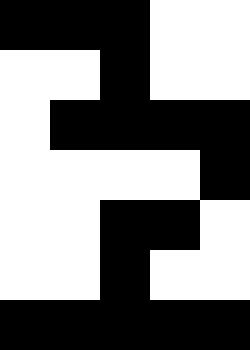[["black", "black", "black", "white", "white"], ["white", "white", "black", "white", "white"], ["white", "black", "black", "black", "black"], ["white", "white", "white", "white", "black"], ["white", "white", "black", "black", "white"], ["white", "white", "black", "white", "white"], ["black", "black", "black", "black", "black"]]